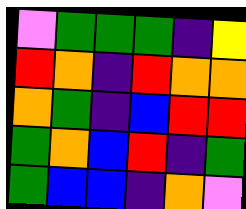[["violet", "green", "green", "green", "indigo", "yellow"], ["red", "orange", "indigo", "red", "orange", "orange"], ["orange", "green", "indigo", "blue", "red", "red"], ["green", "orange", "blue", "red", "indigo", "green"], ["green", "blue", "blue", "indigo", "orange", "violet"]]